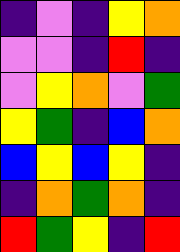[["indigo", "violet", "indigo", "yellow", "orange"], ["violet", "violet", "indigo", "red", "indigo"], ["violet", "yellow", "orange", "violet", "green"], ["yellow", "green", "indigo", "blue", "orange"], ["blue", "yellow", "blue", "yellow", "indigo"], ["indigo", "orange", "green", "orange", "indigo"], ["red", "green", "yellow", "indigo", "red"]]